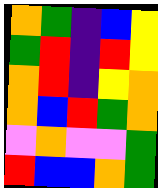[["orange", "green", "indigo", "blue", "yellow"], ["green", "red", "indigo", "red", "yellow"], ["orange", "red", "indigo", "yellow", "orange"], ["orange", "blue", "red", "green", "orange"], ["violet", "orange", "violet", "violet", "green"], ["red", "blue", "blue", "orange", "green"]]